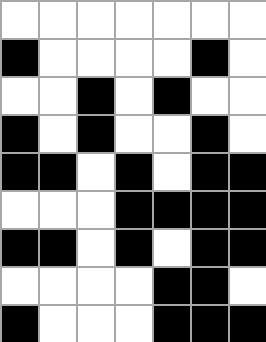[["white", "white", "white", "white", "white", "white", "white"], ["black", "white", "white", "white", "white", "black", "white"], ["white", "white", "black", "white", "black", "white", "white"], ["black", "white", "black", "white", "white", "black", "white"], ["black", "black", "white", "black", "white", "black", "black"], ["white", "white", "white", "black", "black", "black", "black"], ["black", "black", "white", "black", "white", "black", "black"], ["white", "white", "white", "white", "black", "black", "white"], ["black", "white", "white", "white", "black", "black", "black"]]